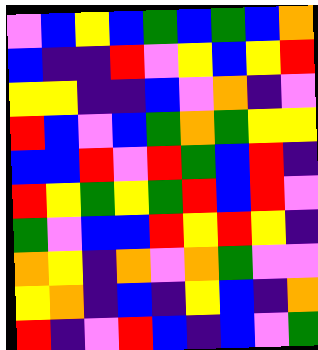[["violet", "blue", "yellow", "blue", "green", "blue", "green", "blue", "orange"], ["blue", "indigo", "indigo", "red", "violet", "yellow", "blue", "yellow", "red"], ["yellow", "yellow", "indigo", "indigo", "blue", "violet", "orange", "indigo", "violet"], ["red", "blue", "violet", "blue", "green", "orange", "green", "yellow", "yellow"], ["blue", "blue", "red", "violet", "red", "green", "blue", "red", "indigo"], ["red", "yellow", "green", "yellow", "green", "red", "blue", "red", "violet"], ["green", "violet", "blue", "blue", "red", "yellow", "red", "yellow", "indigo"], ["orange", "yellow", "indigo", "orange", "violet", "orange", "green", "violet", "violet"], ["yellow", "orange", "indigo", "blue", "indigo", "yellow", "blue", "indigo", "orange"], ["red", "indigo", "violet", "red", "blue", "indigo", "blue", "violet", "green"]]